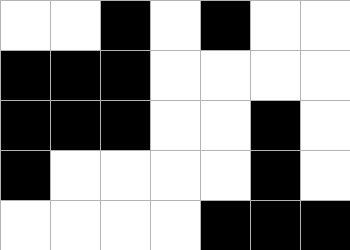[["white", "white", "black", "white", "black", "white", "white"], ["black", "black", "black", "white", "white", "white", "white"], ["black", "black", "black", "white", "white", "black", "white"], ["black", "white", "white", "white", "white", "black", "white"], ["white", "white", "white", "white", "black", "black", "black"]]